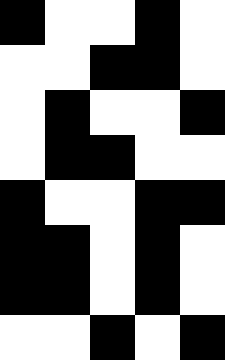[["black", "white", "white", "black", "white"], ["white", "white", "black", "black", "white"], ["white", "black", "white", "white", "black"], ["white", "black", "black", "white", "white"], ["black", "white", "white", "black", "black"], ["black", "black", "white", "black", "white"], ["black", "black", "white", "black", "white"], ["white", "white", "black", "white", "black"]]